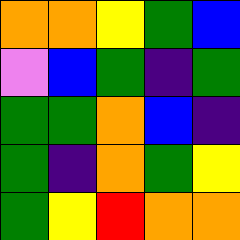[["orange", "orange", "yellow", "green", "blue"], ["violet", "blue", "green", "indigo", "green"], ["green", "green", "orange", "blue", "indigo"], ["green", "indigo", "orange", "green", "yellow"], ["green", "yellow", "red", "orange", "orange"]]